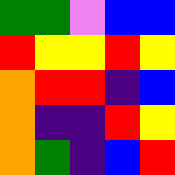[["green", "green", "violet", "blue", "blue"], ["red", "yellow", "yellow", "red", "yellow"], ["orange", "red", "red", "indigo", "blue"], ["orange", "indigo", "indigo", "red", "yellow"], ["orange", "green", "indigo", "blue", "red"]]